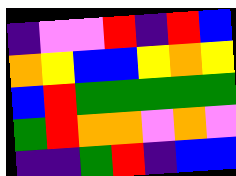[["indigo", "violet", "violet", "red", "indigo", "red", "blue"], ["orange", "yellow", "blue", "blue", "yellow", "orange", "yellow"], ["blue", "red", "green", "green", "green", "green", "green"], ["green", "red", "orange", "orange", "violet", "orange", "violet"], ["indigo", "indigo", "green", "red", "indigo", "blue", "blue"]]